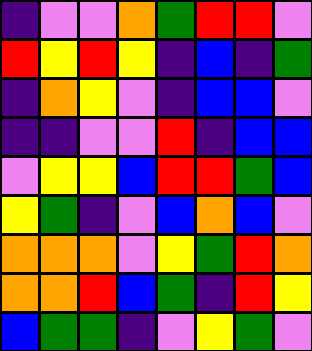[["indigo", "violet", "violet", "orange", "green", "red", "red", "violet"], ["red", "yellow", "red", "yellow", "indigo", "blue", "indigo", "green"], ["indigo", "orange", "yellow", "violet", "indigo", "blue", "blue", "violet"], ["indigo", "indigo", "violet", "violet", "red", "indigo", "blue", "blue"], ["violet", "yellow", "yellow", "blue", "red", "red", "green", "blue"], ["yellow", "green", "indigo", "violet", "blue", "orange", "blue", "violet"], ["orange", "orange", "orange", "violet", "yellow", "green", "red", "orange"], ["orange", "orange", "red", "blue", "green", "indigo", "red", "yellow"], ["blue", "green", "green", "indigo", "violet", "yellow", "green", "violet"]]